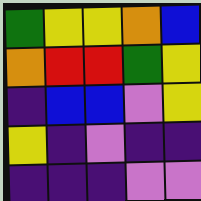[["green", "yellow", "yellow", "orange", "blue"], ["orange", "red", "red", "green", "yellow"], ["indigo", "blue", "blue", "violet", "yellow"], ["yellow", "indigo", "violet", "indigo", "indigo"], ["indigo", "indigo", "indigo", "violet", "violet"]]